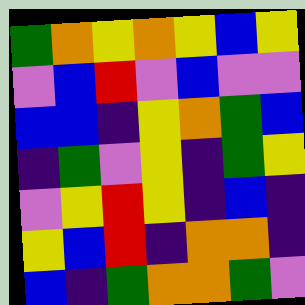[["green", "orange", "yellow", "orange", "yellow", "blue", "yellow"], ["violet", "blue", "red", "violet", "blue", "violet", "violet"], ["blue", "blue", "indigo", "yellow", "orange", "green", "blue"], ["indigo", "green", "violet", "yellow", "indigo", "green", "yellow"], ["violet", "yellow", "red", "yellow", "indigo", "blue", "indigo"], ["yellow", "blue", "red", "indigo", "orange", "orange", "indigo"], ["blue", "indigo", "green", "orange", "orange", "green", "violet"]]